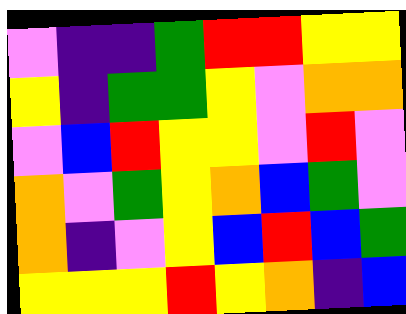[["violet", "indigo", "indigo", "green", "red", "red", "yellow", "yellow"], ["yellow", "indigo", "green", "green", "yellow", "violet", "orange", "orange"], ["violet", "blue", "red", "yellow", "yellow", "violet", "red", "violet"], ["orange", "violet", "green", "yellow", "orange", "blue", "green", "violet"], ["orange", "indigo", "violet", "yellow", "blue", "red", "blue", "green"], ["yellow", "yellow", "yellow", "red", "yellow", "orange", "indigo", "blue"]]